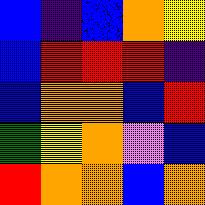[["blue", "indigo", "blue", "orange", "yellow"], ["blue", "red", "red", "red", "indigo"], ["blue", "orange", "orange", "blue", "red"], ["green", "yellow", "orange", "violet", "blue"], ["red", "orange", "orange", "blue", "orange"]]